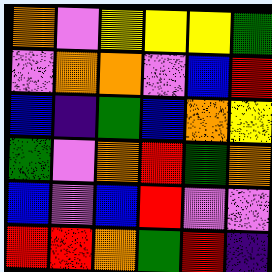[["orange", "violet", "yellow", "yellow", "yellow", "green"], ["violet", "orange", "orange", "violet", "blue", "red"], ["blue", "indigo", "green", "blue", "orange", "yellow"], ["green", "violet", "orange", "red", "green", "orange"], ["blue", "violet", "blue", "red", "violet", "violet"], ["red", "red", "orange", "green", "red", "indigo"]]